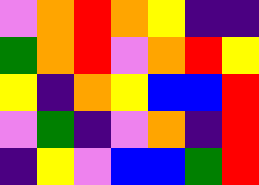[["violet", "orange", "red", "orange", "yellow", "indigo", "indigo"], ["green", "orange", "red", "violet", "orange", "red", "yellow"], ["yellow", "indigo", "orange", "yellow", "blue", "blue", "red"], ["violet", "green", "indigo", "violet", "orange", "indigo", "red"], ["indigo", "yellow", "violet", "blue", "blue", "green", "red"]]